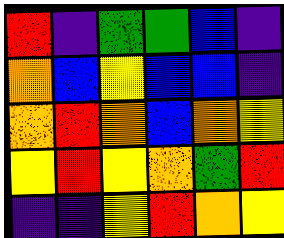[["red", "indigo", "green", "green", "blue", "indigo"], ["orange", "blue", "yellow", "blue", "blue", "indigo"], ["orange", "red", "orange", "blue", "orange", "yellow"], ["yellow", "red", "yellow", "orange", "green", "red"], ["indigo", "indigo", "yellow", "red", "orange", "yellow"]]